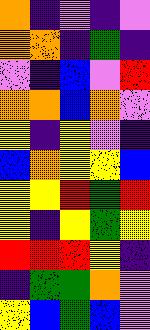[["orange", "indigo", "violet", "indigo", "violet"], ["orange", "orange", "indigo", "green", "indigo"], ["violet", "indigo", "blue", "violet", "red"], ["orange", "orange", "blue", "orange", "violet"], ["yellow", "indigo", "yellow", "violet", "indigo"], ["blue", "orange", "yellow", "yellow", "blue"], ["yellow", "yellow", "red", "green", "red"], ["yellow", "indigo", "yellow", "green", "yellow"], ["red", "red", "red", "yellow", "indigo"], ["indigo", "green", "green", "orange", "violet"], ["yellow", "blue", "green", "blue", "violet"]]